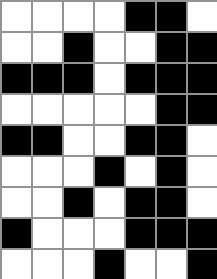[["white", "white", "white", "white", "black", "black", "white"], ["white", "white", "black", "white", "white", "black", "black"], ["black", "black", "black", "white", "black", "black", "black"], ["white", "white", "white", "white", "white", "black", "black"], ["black", "black", "white", "white", "black", "black", "white"], ["white", "white", "white", "black", "white", "black", "white"], ["white", "white", "black", "white", "black", "black", "white"], ["black", "white", "white", "white", "black", "black", "black"], ["white", "white", "white", "black", "white", "white", "black"]]